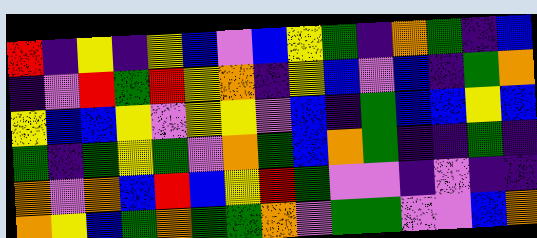[["red", "indigo", "yellow", "indigo", "yellow", "blue", "violet", "blue", "yellow", "green", "indigo", "orange", "green", "indigo", "blue"], ["indigo", "violet", "red", "green", "red", "yellow", "orange", "indigo", "yellow", "blue", "violet", "blue", "indigo", "green", "orange"], ["yellow", "blue", "blue", "yellow", "violet", "yellow", "yellow", "violet", "blue", "indigo", "green", "blue", "blue", "yellow", "blue"], ["green", "indigo", "green", "yellow", "green", "violet", "orange", "green", "blue", "orange", "green", "indigo", "indigo", "green", "indigo"], ["orange", "violet", "orange", "blue", "red", "blue", "yellow", "red", "green", "violet", "violet", "indigo", "violet", "indigo", "indigo"], ["orange", "yellow", "blue", "green", "orange", "green", "green", "orange", "violet", "green", "green", "violet", "violet", "blue", "orange"]]